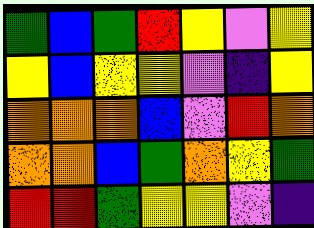[["green", "blue", "green", "red", "yellow", "violet", "yellow"], ["yellow", "blue", "yellow", "yellow", "violet", "indigo", "yellow"], ["orange", "orange", "orange", "blue", "violet", "red", "orange"], ["orange", "orange", "blue", "green", "orange", "yellow", "green"], ["red", "red", "green", "yellow", "yellow", "violet", "indigo"]]